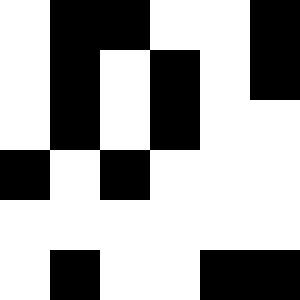[["white", "black", "black", "white", "white", "black"], ["white", "black", "white", "black", "white", "black"], ["white", "black", "white", "black", "white", "white"], ["black", "white", "black", "white", "white", "white"], ["white", "white", "white", "white", "white", "white"], ["white", "black", "white", "white", "black", "black"]]